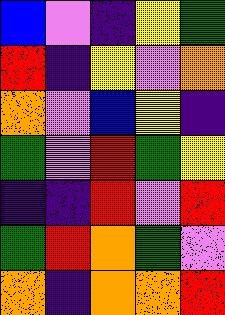[["blue", "violet", "indigo", "yellow", "green"], ["red", "indigo", "yellow", "violet", "orange"], ["orange", "violet", "blue", "yellow", "indigo"], ["green", "violet", "red", "green", "yellow"], ["indigo", "indigo", "red", "violet", "red"], ["green", "red", "orange", "green", "violet"], ["orange", "indigo", "orange", "orange", "red"]]